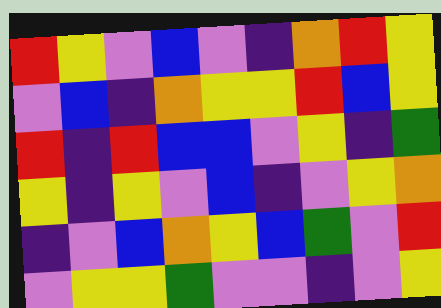[["red", "yellow", "violet", "blue", "violet", "indigo", "orange", "red", "yellow"], ["violet", "blue", "indigo", "orange", "yellow", "yellow", "red", "blue", "yellow"], ["red", "indigo", "red", "blue", "blue", "violet", "yellow", "indigo", "green"], ["yellow", "indigo", "yellow", "violet", "blue", "indigo", "violet", "yellow", "orange"], ["indigo", "violet", "blue", "orange", "yellow", "blue", "green", "violet", "red"], ["violet", "yellow", "yellow", "green", "violet", "violet", "indigo", "violet", "yellow"]]